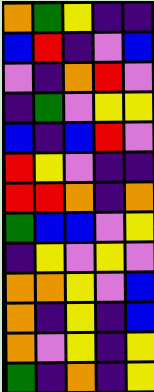[["orange", "green", "yellow", "indigo", "indigo"], ["blue", "red", "indigo", "violet", "blue"], ["violet", "indigo", "orange", "red", "violet"], ["indigo", "green", "violet", "yellow", "yellow"], ["blue", "indigo", "blue", "red", "violet"], ["red", "yellow", "violet", "indigo", "indigo"], ["red", "red", "orange", "indigo", "orange"], ["green", "blue", "blue", "violet", "yellow"], ["indigo", "yellow", "violet", "yellow", "violet"], ["orange", "orange", "yellow", "violet", "blue"], ["orange", "indigo", "yellow", "indigo", "blue"], ["orange", "violet", "yellow", "indigo", "yellow"], ["green", "indigo", "orange", "indigo", "yellow"]]